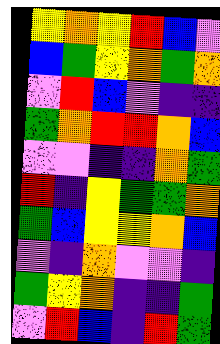[["yellow", "orange", "yellow", "red", "blue", "violet"], ["blue", "green", "yellow", "orange", "green", "orange"], ["violet", "red", "blue", "violet", "indigo", "indigo"], ["green", "orange", "red", "red", "orange", "blue"], ["violet", "violet", "indigo", "indigo", "orange", "green"], ["red", "indigo", "yellow", "green", "green", "orange"], ["green", "blue", "yellow", "yellow", "orange", "blue"], ["violet", "indigo", "orange", "violet", "violet", "indigo"], ["green", "yellow", "orange", "indigo", "indigo", "green"], ["violet", "red", "blue", "indigo", "red", "green"]]